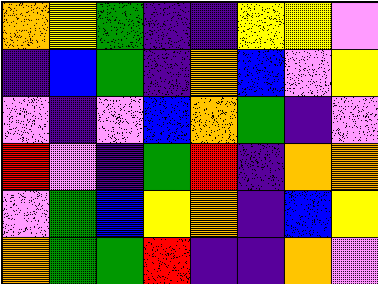[["orange", "yellow", "green", "indigo", "indigo", "yellow", "yellow", "violet"], ["indigo", "blue", "green", "indigo", "orange", "blue", "violet", "yellow"], ["violet", "indigo", "violet", "blue", "orange", "green", "indigo", "violet"], ["red", "violet", "indigo", "green", "red", "indigo", "orange", "orange"], ["violet", "green", "blue", "yellow", "orange", "indigo", "blue", "yellow"], ["orange", "green", "green", "red", "indigo", "indigo", "orange", "violet"]]